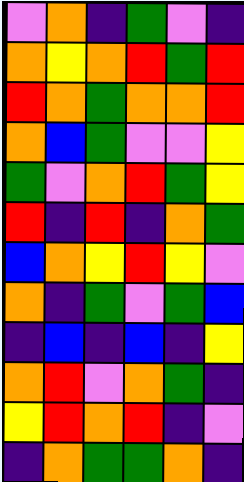[["violet", "orange", "indigo", "green", "violet", "indigo"], ["orange", "yellow", "orange", "red", "green", "red"], ["red", "orange", "green", "orange", "orange", "red"], ["orange", "blue", "green", "violet", "violet", "yellow"], ["green", "violet", "orange", "red", "green", "yellow"], ["red", "indigo", "red", "indigo", "orange", "green"], ["blue", "orange", "yellow", "red", "yellow", "violet"], ["orange", "indigo", "green", "violet", "green", "blue"], ["indigo", "blue", "indigo", "blue", "indigo", "yellow"], ["orange", "red", "violet", "orange", "green", "indigo"], ["yellow", "red", "orange", "red", "indigo", "violet"], ["indigo", "orange", "green", "green", "orange", "indigo"]]